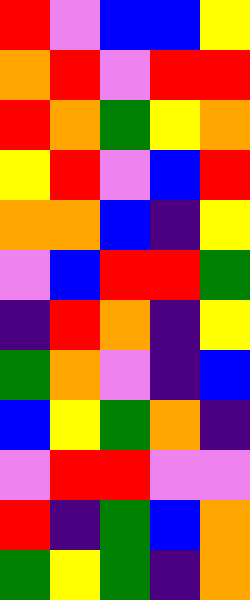[["red", "violet", "blue", "blue", "yellow"], ["orange", "red", "violet", "red", "red"], ["red", "orange", "green", "yellow", "orange"], ["yellow", "red", "violet", "blue", "red"], ["orange", "orange", "blue", "indigo", "yellow"], ["violet", "blue", "red", "red", "green"], ["indigo", "red", "orange", "indigo", "yellow"], ["green", "orange", "violet", "indigo", "blue"], ["blue", "yellow", "green", "orange", "indigo"], ["violet", "red", "red", "violet", "violet"], ["red", "indigo", "green", "blue", "orange"], ["green", "yellow", "green", "indigo", "orange"]]